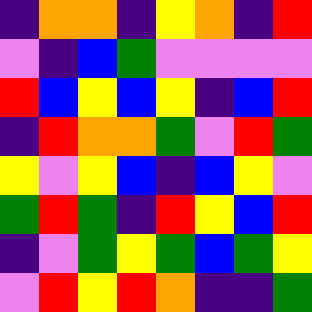[["indigo", "orange", "orange", "indigo", "yellow", "orange", "indigo", "red"], ["violet", "indigo", "blue", "green", "violet", "violet", "violet", "violet"], ["red", "blue", "yellow", "blue", "yellow", "indigo", "blue", "red"], ["indigo", "red", "orange", "orange", "green", "violet", "red", "green"], ["yellow", "violet", "yellow", "blue", "indigo", "blue", "yellow", "violet"], ["green", "red", "green", "indigo", "red", "yellow", "blue", "red"], ["indigo", "violet", "green", "yellow", "green", "blue", "green", "yellow"], ["violet", "red", "yellow", "red", "orange", "indigo", "indigo", "green"]]